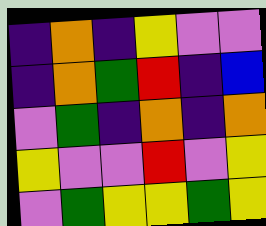[["indigo", "orange", "indigo", "yellow", "violet", "violet"], ["indigo", "orange", "green", "red", "indigo", "blue"], ["violet", "green", "indigo", "orange", "indigo", "orange"], ["yellow", "violet", "violet", "red", "violet", "yellow"], ["violet", "green", "yellow", "yellow", "green", "yellow"]]